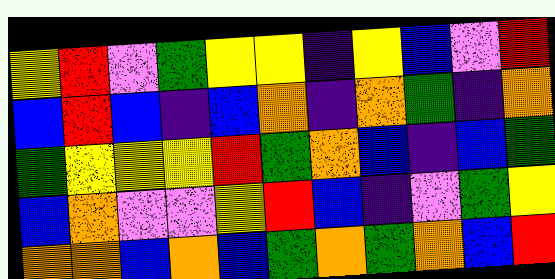[["yellow", "red", "violet", "green", "yellow", "yellow", "indigo", "yellow", "blue", "violet", "red"], ["blue", "red", "blue", "indigo", "blue", "orange", "indigo", "orange", "green", "indigo", "orange"], ["green", "yellow", "yellow", "yellow", "red", "green", "orange", "blue", "indigo", "blue", "green"], ["blue", "orange", "violet", "violet", "yellow", "red", "blue", "indigo", "violet", "green", "yellow"], ["orange", "orange", "blue", "orange", "blue", "green", "orange", "green", "orange", "blue", "red"]]